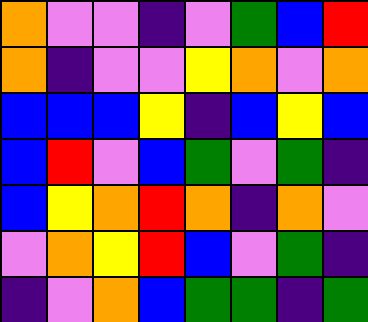[["orange", "violet", "violet", "indigo", "violet", "green", "blue", "red"], ["orange", "indigo", "violet", "violet", "yellow", "orange", "violet", "orange"], ["blue", "blue", "blue", "yellow", "indigo", "blue", "yellow", "blue"], ["blue", "red", "violet", "blue", "green", "violet", "green", "indigo"], ["blue", "yellow", "orange", "red", "orange", "indigo", "orange", "violet"], ["violet", "orange", "yellow", "red", "blue", "violet", "green", "indigo"], ["indigo", "violet", "orange", "blue", "green", "green", "indigo", "green"]]